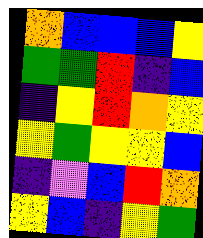[["orange", "blue", "blue", "blue", "yellow"], ["green", "green", "red", "indigo", "blue"], ["indigo", "yellow", "red", "orange", "yellow"], ["yellow", "green", "yellow", "yellow", "blue"], ["indigo", "violet", "blue", "red", "orange"], ["yellow", "blue", "indigo", "yellow", "green"]]